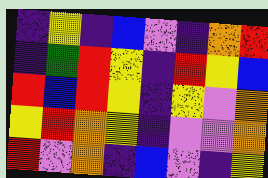[["indigo", "yellow", "indigo", "blue", "violet", "indigo", "orange", "red"], ["indigo", "green", "red", "yellow", "indigo", "red", "yellow", "blue"], ["red", "blue", "red", "yellow", "indigo", "yellow", "violet", "orange"], ["yellow", "red", "orange", "yellow", "indigo", "violet", "violet", "orange"], ["red", "violet", "orange", "indigo", "blue", "violet", "indigo", "yellow"]]